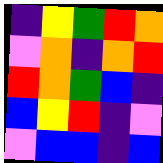[["indigo", "yellow", "green", "red", "orange"], ["violet", "orange", "indigo", "orange", "red"], ["red", "orange", "green", "blue", "indigo"], ["blue", "yellow", "red", "indigo", "violet"], ["violet", "blue", "blue", "indigo", "blue"]]